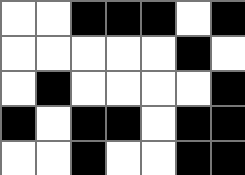[["white", "white", "black", "black", "black", "white", "black"], ["white", "white", "white", "white", "white", "black", "white"], ["white", "black", "white", "white", "white", "white", "black"], ["black", "white", "black", "black", "white", "black", "black"], ["white", "white", "black", "white", "white", "black", "black"]]